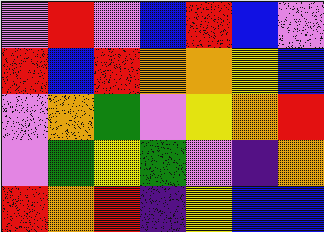[["violet", "red", "violet", "blue", "red", "blue", "violet"], ["red", "blue", "red", "orange", "orange", "yellow", "blue"], ["violet", "orange", "green", "violet", "yellow", "orange", "red"], ["violet", "green", "yellow", "green", "violet", "indigo", "orange"], ["red", "orange", "red", "indigo", "yellow", "blue", "blue"]]